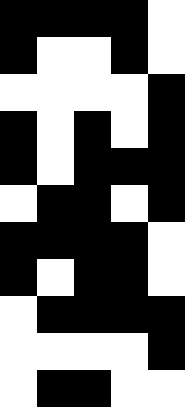[["black", "black", "black", "black", "white"], ["black", "white", "white", "black", "white"], ["white", "white", "white", "white", "black"], ["black", "white", "black", "white", "black"], ["black", "white", "black", "black", "black"], ["white", "black", "black", "white", "black"], ["black", "black", "black", "black", "white"], ["black", "white", "black", "black", "white"], ["white", "black", "black", "black", "black"], ["white", "white", "white", "white", "black"], ["white", "black", "black", "white", "white"]]